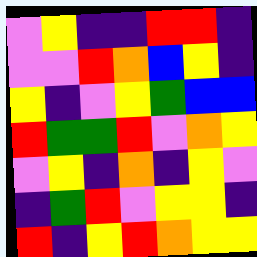[["violet", "yellow", "indigo", "indigo", "red", "red", "indigo"], ["violet", "violet", "red", "orange", "blue", "yellow", "indigo"], ["yellow", "indigo", "violet", "yellow", "green", "blue", "blue"], ["red", "green", "green", "red", "violet", "orange", "yellow"], ["violet", "yellow", "indigo", "orange", "indigo", "yellow", "violet"], ["indigo", "green", "red", "violet", "yellow", "yellow", "indigo"], ["red", "indigo", "yellow", "red", "orange", "yellow", "yellow"]]